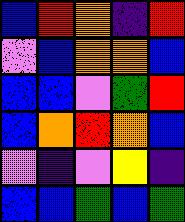[["blue", "red", "orange", "indigo", "red"], ["violet", "blue", "orange", "orange", "blue"], ["blue", "blue", "violet", "green", "red"], ["blue", "orange", "red", "orange", "blue"], ["violet", "indigo", "violet", "yellow", "indigo"], ["blue", "blue", "green", "blue", "green"]]